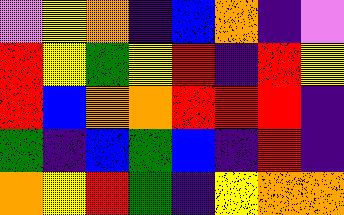[["violet", "yellow", "orange", "indigo", "blue", "orange", "indigo", "violet"], ["red", "yellow", "green", "yellow", "red", "indigo", "red", "yellow"], ["red", "blue", "orange", "orange", "red", "red", "red", "indigo"], ["green", "indigo", "blue", "green", "blue", "indigo", "red", "indigo"], ["orange", "yellow", "red", "green", "indigo", "yellow", "orange", "orange"]]